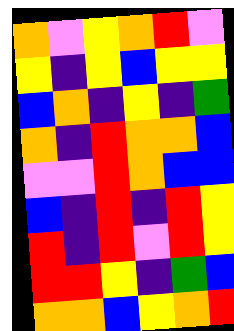[["orange", "violet", "yellow", "orange", "red", "violet"], ["yellow", "indigo", "yellow", "blue", "yellow", "yellow"], ["blue", "orange", "indigo", "yellow", "indigo", "green"], ["orange", "indigo", "red", "orange", "orange", "blue"], ["violet", "violet", "red", "orange", "blue", "blue"], ["blue", "indigo", "red", "indigo", "red", "yellow"], ["red", "indigo", "red", "violet", "red", "yellow"], ["red", "red", "yellow", "indigo", "green", "blue"], ["orange", "orange", "blue", "yellow", "orange", "red"]]